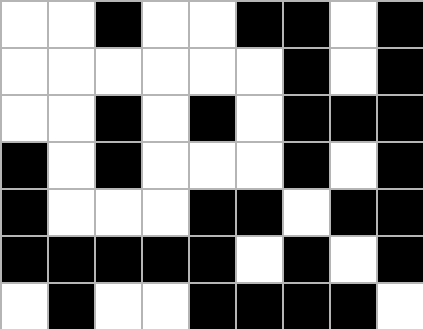[["white", "white", "black", "white", "white", "black", "black", "white", "black"], ["white", "white", "white", "white", "white", "white", "black", "white", "black"], ["white", "white", "black", "white", "black", "white", "black", "black", "black"], ["black", "white", "black", "white", "white", "white", "black", "white", "black"], ["black", "white", "white", "white", "black", "black", "white", "black", "black"], ["black", "black", "black", "black", "black", "white", "black", "white", "black"], ["white", "black", "white", "white", "black", "black", "black", "black", "white"]]